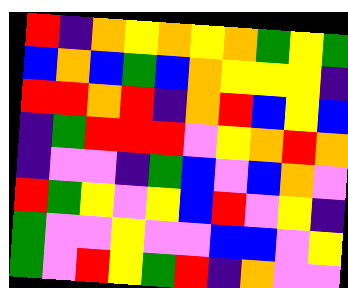[["red", "indigo", "orange", "yellow", "orange", "yellow", "orange", "green", "yellow", "green"], ["blue", "orange", "blue", "green", "blue", "orange", "yellow", "yellow", "yellow", "indigo"], ["red", "red", "orange", "red", "indigo", "orange", "red", "blue", "yellow", "blue"], ["indigo", "green", "red", "red", "red", "violet", "yellow", "orange", "red", "orange"], ["indigo", "violet", "violet", "indigo", "green", "blue", "violet", "blue", "orange", "violet"], ["red", "green", "yellow", "violet", "yellow", "blue", "red", "violet", "yellow", "indigo"], ["green", "violet", "violet", "yellow", "violet", "violet", "blue", "blue", "violet", "yellow"], ["green", "violet", "red", "yellow", "green", "red", "indigo", "orange", "violet", "violet"]]